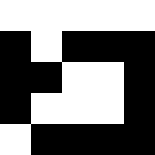[["white", "white", "white", "white", "white"], ["black", "white", "black", "black", "black"], ["black", "black", "white", "white", "black"], ["black", "white", "white", "white", "black"], ["white", "black", "black", "black", "black"]]